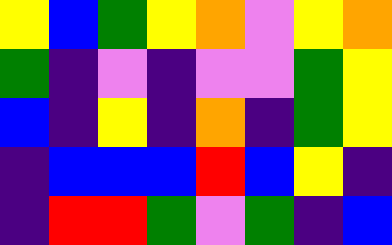[["yellow", "blue", "green", "yellow", "orange", "violet", "yellow", "orange"], ["green", "indigo", "violet", "indigo", "violet", "violet", "green", "yellow"], ["blue", "indigo", "yellow", "indigo", "orange", "indigo", "green", "yellow"], ["indigo", "blue", "blue", "blue", "red", "blue", "yellow", "indigo"], ["indigo", "red", "red", "green", "violet", "green", "indigo", "blue"]]